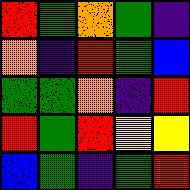[["red", "green", "orange", "green", "indigo"], ["orange", "indigo", "red", "green", "blue"], ["green", "green", "orange", "indigo", "red"], ["red", "green", "red", "yellow", "yellow"], ["blue", "green", "indigo", "green", "red"]]